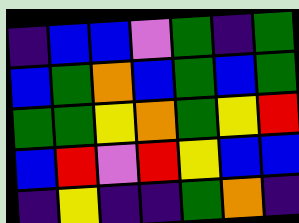[["indigo", "blue", "blue", "violet", "green", "indigo", "green"], ["blue", "green", "orange", "blue", "green", "blue", "green"], ["green", "green", "yellow", "orange", "green", "yellow", "red"], ["blue", "red", "violet", "red", "yellow", "blue", "blue"], ["indigo", "yellow", "indigo", "indigo", "green", "orange", "indigo"]]